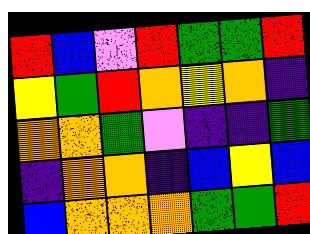[["red", "blue", "violet", "red", "green", "green", "red"], ["yellow", "green", "red", "orange", "yellow", "orange", "indigo"], ["orange", "orange", "green", "violet", "indigo", "indigo", "green"], ["indigo", "orange", "orange", "indigo", "blue", "yellow", "blue"], ["blue", "orange", "orange", "orange", "green", "green", "red"]]